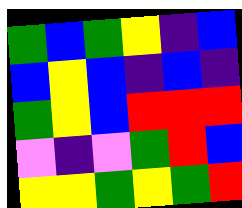[["green", "blue", "green", "yellow", "indigo", "blue"], ["blue", "yellow", "blue", "indigo", "blue", "indigo"], ["green", "yellow", "blue", "red", "red", "red"], ["violet", "indigo", "violet", "green", "red", "blue"], ["yellow", "yellow", "green", "yellow", "green", "red"]]